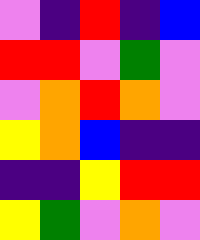[["violet", "indigo", "red", "indigo", "blue"], ["red", "red", "violet", "green", "violet"], ["violet", "orange", "red", "orange", "violet"], ["yellow", "orange", "blue", "indigo", "indigo"], ["indigo", "indigo", "yellow", "red", "red"], ["yellow", "green", "violet", "orange", "violet"]]